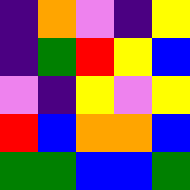[["indigo", "orange", "violet", "indigo", "yellow"], ["indigo", "green", "red", "yellow", "blue"], ["violet", "indigo", "yellow", "violet", "yellow"], ["red", "blue", "orange", "orange", "blue"], ["green", "green", "blue", "blue", "green"]]